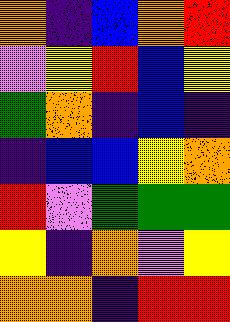[["orange", "indigo", "blue", "orange", "red"], ["violet", "yellow", "red", "blue", "yellow"], ["green", "orange", "indigo", "blue", "indigo"], ["indigo", "blue", "blue", "yellow", "orange"], ["red", "violet", "green", "green", "green"], ["yellow", "indigo", "orange", "violet", "yellow"], ["orange", "orange", "indigo", "red", "red"]]